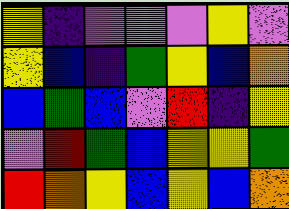[["yellow", "indigo", "violet", "violet", "violet", "yellow", "violet"], ["yellow", "blue", "indigo", "green", "yellow", "blue", "orange"], ["blue", "green", "blue", "violet", "red", "indigo", "yellow"], ["violet", "red", "green", "blue", "yellow", "yellow", "green"], ["red", "orange", "yellow", "blue", "yellow", "blue", "orange"]]